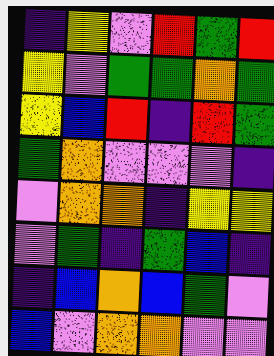[["indigo", "yellow", "violet", "red", "green", "red"], ["yellow", "violet", "green", "green", "orange", "green"], ["yellow", "blue", "red", "indigo", "red", "green"], ["green", "orange", "violet", "violet", "violet", "indigo"], ["violet", "orange", "orange", "indigo", "yellow", "yellow"], ["violet", "green", "indigo", "green", "blue", "indigo"], ["indigo", "blue", "orange", "blue", "green", "violet"], ["blue", "violet", "orange", "orange", "violet", "violet"]]